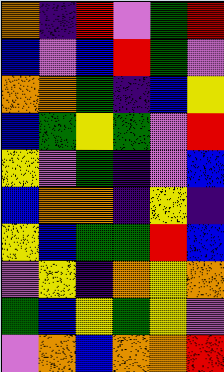[["orange", "indigo", "red", "violet", "green", "red"], ["blue", "violet", "blue", "red", "green", "violet"], ["orange", "orange", "green", "indigo", "blue", "yellow"], ["blue", "green", "yellow", "green", "violet", "red"], ["yellow", "violet", "green", "indigo", "violet", "blue"], ["blue", "orange", "orange", "indigo", "yellow", "indigo"], ["yellow", "blue", "green", "green", "red", "blue"], ["violet", "yellow", "indigo", "orange", "yellow", "orange"], ["green", "blue", "yellow", "green", "yellow", "violet"], ["violet", "orange", "blue", "orange", "orange", "red"]]